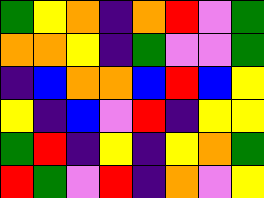[["green", "yellow", "orange", "indigo", "orange", "red", "violet", "green"], ["orange", "orange", "yellow", "indigo", "green", "violet", "violet", "green"], ["indigo", "blue", "orange", "orange", "blue", "red", "blue", "yellow"], ["yellow", "indigo", "blue", "violet", "red", "indigo", "yellow", "yellow"], ["green", "red", "indigo", "yellow", "indigo", "yellow", "orange", "green"], ["red", "green", "violet", "red", "indigo", "orange", "violet", "yellow"]]